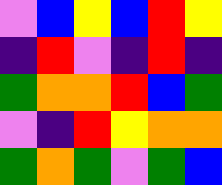[["violet", "blue", "yellow", "blue", "red", "yellow"], ["indigo", "red", "violet", "indigo", "red", "indigo"], ["green", "orange", "orange", "red", "blue", "green"], ["violet", "indigo", "red", "yellow", "orange", "orange"], ["green", "orange", "green", "violet", "green", "blue"]]